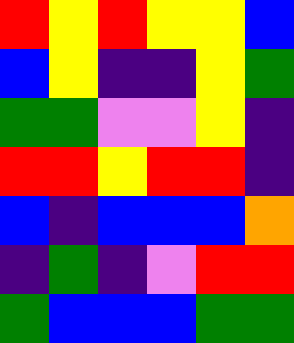[["red", "yellow", "red", "yellow", "yellow", "blue"], ["blue", "yellow", "indigo", "indigo", "yellow", "green"], ["green", "green", "violet", "violet", "yellow", "indigo"], ["red", "red", "yellow", "red", "red", "indigo"], ["blue", "indigo", "blue", "blue", "blue", "orange"], ["indigo", "green", "indigo", "violet", "red", "red"], ["green", "blue", "blue", "blue", "green", "green"]]